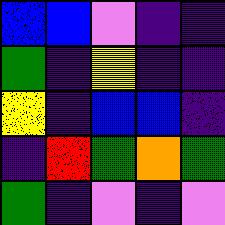[["blue", "blue", "violet", "indigo", "indigo"], ["green", "indigo", "yellow", "indigo", "indigo"], ["yellow", "indigo", "blue", "blue", "indigo"], ["indigo", "red", "green", "orange", "green"], ["green", "indigo", "violet", "indigo", "violet"]]